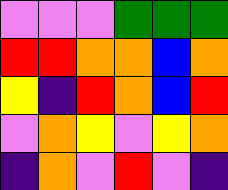[["violet", "violet", "violet", "green", "green", "green"], ["red", "red", "orange", "orange", "blue", "orange"], ["yellow", "indigo", "red", "orange", "blue", "red"], ["violet", "orange", "yellow", "violet", "yellow", "orange"], ["indigo", "orange", "violet", "red", "violet", "indigo"]]